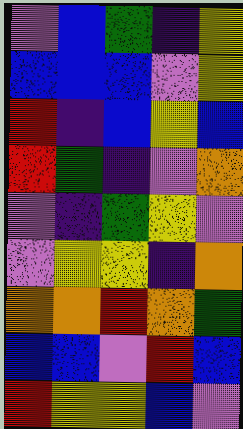[["violet", "blue", "green", "indigo", "yellow"], ["blue", "blue", "blue", "violet", "yellow"], ["red", "indigo", "blue", "yellow", "blue"], ["red", "green", "indigo", "violet", "orange"], ["violet", "indigo", "green", "yellow", "violet"], ["violet", "yellow", "yellow", "indigo", "orange"], ["orange", "orange", "red", "orange", "green"], ["blue", "blue", "violet", "red", "blue"], ["red", "yellow", "yellow", "blue", "violet"]]